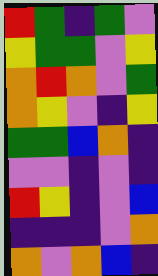[["red", "green", "indigo", "green", "violet"], ["yellow", "green", "green", "violet", "yellow"], ["orange", "red", "orange", "violet", "green"], ["orange", "yellow", "violet", "indigo", "yellow"], ["green", "green", "blue", "orange", "indigo"], ["violet", "violet", "indigo", "violet", "indigo"], ["red", "yellow", "indigo", "violet", "blue"], ["indigo", "indigo", "indigo", "violet", "orange"], ["orange", "violet", "orange", "blue", "indigo"]]